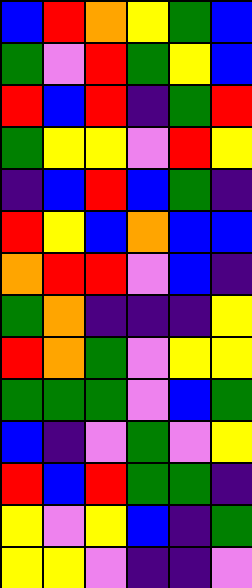[["blue", "red", "orange", "yellow", "green", "blue"], ["green", "violet", "red", "green", "yellow", "blue"], ["red", "blue", "red", "indigo", "green", "red"], ["green", "yellow", "yellow", "violet", "red", "yellow"], ["indigo", "blue", "red", "blue", "green", "indigo"], ["red", "yellow", "blue", "orange", "blue", "blue"], ["orange", "red", "red", "violet", "blue", "indigo"], ["green", "orange", "indigo", "indigo", "indigo", "yellow"], ["red", "orange", "green", "violet", "yellow", "yellow"], ["green", "green", "green", "violet", "blue", "green"], ["blue", "indigo", "violet", "green", "violet", "yellow"], ["red", "blue", "red", "green", "green", "indigo"], ["yellow", "violet", "yellow", "blue", "indigo", "green"], ["yellow", "yellow", "violet", "indigo", "indigo", "violet"]]